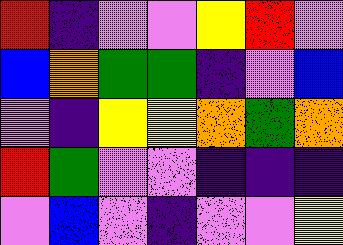[["red", "indigo", "violet", "violet", "yellow", "red", "violet"], ["blue", "orange", "green", "green", "indigo", "violet", "blue"], ["violet", "indigo", "yellow", "yellow", "orange", "green", "orange"], ["red", "green", "violet", "violet", "indigo", "indigo", "indigo"], ["violet", "blue", "violet", "indigo", "violet", "violet", "yellow"]]